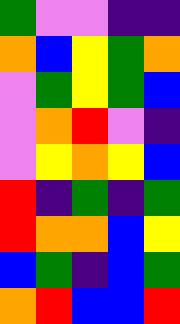[["green", "violet", "violet", "indigo", "indigo"], ["orange", "blue", "yellow", "green", "orange"], ["violet", "green", "yellow", "green", "blue"], ["violet", "orange", "red", "violet", "indigo"], ["violet", "yellow", "orange", "yellow", "blue"], ["red", "indigo", "green", "indigo", "green"], ["red", "orange", "orange", "blue", "yellow"], ["blue", "green", "indigo", "blue", "green"], ["orange", "red", "blue", "blue", "red"]]